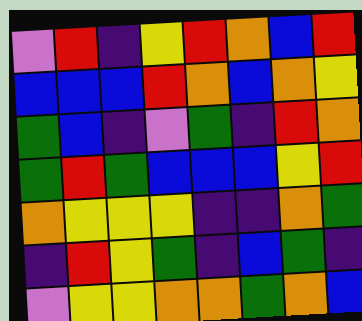[["violet", "red", "indigo", "yellow", "red", "orange", "blue", "red"], ["blue", "blue", "blue", "red", "orange", "blue", "orange", "yellow"], ["green", "blue", "indigo", "violet", "green", "indigo", "red", "orange"], ["green", "red", "green", "blue", "blue", "blue", "yellow", "red"], ["orange", "yellow", "yellow", "yellow", "indigo", "indigo", "orange", "green"], ["indigo", "red", "yellow", "green", "indigo", "blue", "green", "indigo"], ["violet", "yellow", "yellow", "orange", "orange", "green", "orange", "blue"]]